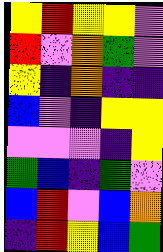[["yellow", "red", "yellow", "yellow", "violet"], ["red", "violet", "orange", "green", "violet"], ["yellow", "indigo", "orange", "indigo", "indigo"], ["blue", "violet", "indigo", "yellow", "yellow"], ["violet", "violet", "violet", "indigo", "yellow"], ["green", "blue", "indigo", "green", "violet"], ["blue", "red", "violet", "blue", "orange"], ["indigo", "red", "yellow", "blue", "green"]]